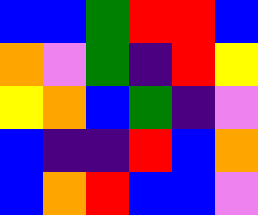[["blue", "blue", "green", "red", "red", "blue"], ["orange", "violet", "green", "indigo", "red", "yellow"], ["yellow", "orange", "blue", "green", "indigo", "violet"], ["blue", "indigo", "indigo", "red", "blue", "orange"], ["blue", "orange", "red", "blue", "blue", "violet"]]